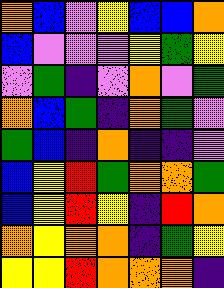[["orange", "blue", "violet", "yellow", "blue", "blue", "orange"], ["blue", "violet", "violet", "violet", "yellow", "green", "yellow"], ["violet", "green", "indigo", "violet", "orange", "violet", "green"], ["orange", "blue", "green", "indigo", "orange", "green", "violet"], ["green", "blue", "indigo", "orange", "indigo", "indigo", "violet"], ["blue", "yellow", "red", "green", "orange", "orange", "green"], ["blue", "yellow", "red", "yellow", "indigo", "red", "orange"], ["orange", "yellow", "orange", "orange", "indigo", "green", "yellow"], ["yellow", "yellow", "red", "orange", "orange", "orange", "indigo"]]